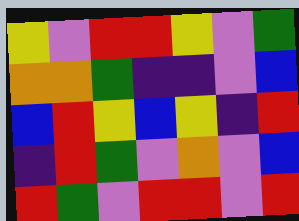[["yellow", "violet", "red", "red", "yellow", "violet", "green"], ["orange", "orange", "green", "indigo", "indigo", "violet", "blue"], ["blue", "red", "yellow", "blue", "yellow", "indigo", "red"], ["indigo", "red", "green", "violet", "orange", "violet", "blue"], ["red", "green", "violet", "red", "red", "violet", "red"]]